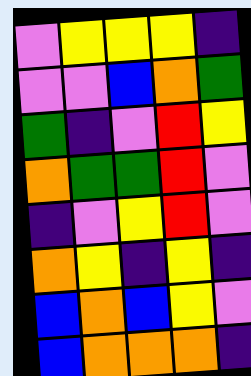[["violet", "yellow", "yellow", "yellow", "indigo"], ["violet", "violet", "blue", "orange", "green"], ["green", "indigo", "violet", "red", "yellow"], ["orange", "green", "green", "red", "violet"], ["indigo", "violet", "yellow", "red", "violet"], ["orange", "yellow", "indigo", "yellow", "indigo"], ["blue", "orange", "blue", "yellow", "violet"], ["blue", "orange", "orange", "orange", "indigo"]]